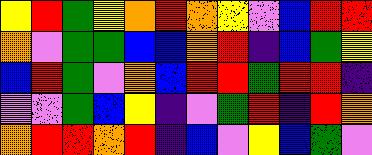[["yellow", "red", "green", "yellow", "orange", "red", "orange", "yellow", "violet", "blue", "red", "red"], ["orange", "violet", "green", "green", "blue", "blue", "orange", "red", "indigo", "blue", "green", "yellow"], ["blue", "red", "green", "violet", "orange", "blue", "red", "red", "green", "red", "red", "indigo"], ["violet", "violet", "green", "blue", "yellow", "indigo", "violet", "green", "red", "indigo", "red", "orange"], ["orange", "red", "red", "orange", "red", "indigo", "blue", "violet", "yellow", "blue", "green", "violet"]]